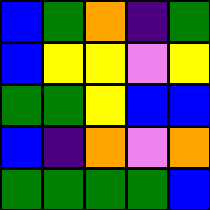[["blue", "green", "orange", "indigo", "green"], ["blue", "yellow", "yellow", "violet", "yellow"], ["green", "green", "yellow", "blue", "blue"], ["blue", "indigo", "orange", "violet", "orange"], ["green", "green", "green", "green", "blue"]]